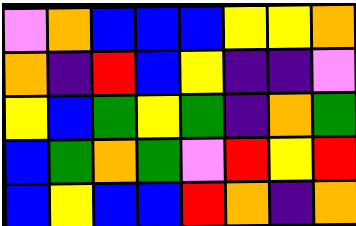[["violet", "orange", "blue", "blue", "blue", "yellow", "yellow", "orange"], ["orange", "indigo", "red", "blue", "yellow", "indigo", "indigo", "violet"], ["yellow", "blue", "green", "yellow", "green", "indigo", "orange", "green"], ["blue", "green", "orange", "green", "violet", "red", "yellow", "red"], ["blue", "yellow", "blue", "blue", "red", "orange", "indigo", "orange"]]